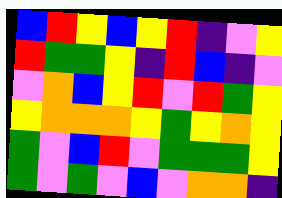[["blue", "red", "yellow", "blue", "yellow", "red", "indigo", "violet", "yellow"], ["red", "green", "green", "yellow", "indigo", "red", "blue", "indigo", "violet"], ["violet", "orange", "blue", "yellow", "red", "violet", "red", "green", "yellow"], ["yellow", "orange", "orange", "orange", "yellow", "green", "yellow", "orange", "yellow"], ["green", "violet", "blue", "red", "violet", "green", "green", "green", "yellow"], ["green", "violet", "green", "violet", "blue", "violet", "orange", "orange", "indigo"]]